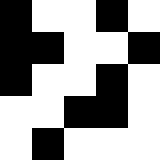[["black", "white", "white", "black", "white"], ["black", "black", "white", "white", "black"], ["black", "white", "white", "black", "white"], ["white", "white", "black", "black", "white"], ["white", "black", "white", "white", "white"]]